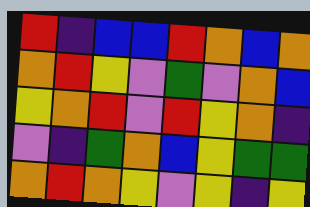[["red", "indigo", "blue", "blue", "red", "orange", "blue", "orange"], ["orange", "red", "yellow", "violet", "green", "violet", "orange", "blue"], ["yellow", "orange", "red", "violet", "red", "yellow", "orange", "indigo"], ["violet", "indigo", "green", "orange", "blue", "yellow", "green", "green"], ["orange", "red", "orange", "yellow", "violet", "yellow", "indigo", "yellow"]]